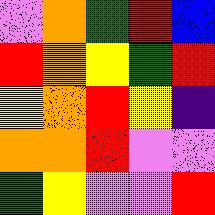[["violet", "orange", "green", "red", "blue"], ["red", "orange", "yellow", "green", "red"], ["yellow", "orange", "red", "yellow", "indigo"], ["orange", "orange", "red", "violet", "violet"], ["green", "yellow", "violet", "violet", "red"]]